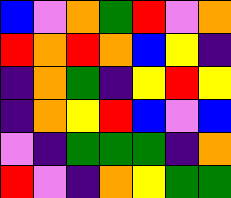[["blue", "violet", "orange", "green", "red", "violet", "orange"], ["red", "orange", "red", "orange", "blue", "yellow", "indigo"], ["indigo", "orange", "green", "indigo", "yellow", "red", "yellow"], ["indigo", "orange", "yellow", "red", "blue", "violet", "blue"], ["violet", "indigo", "green", "green", "green", "indigo", "orange"], ["red", "violet", "indigo", "orange", "yellow", "green", "green"]]